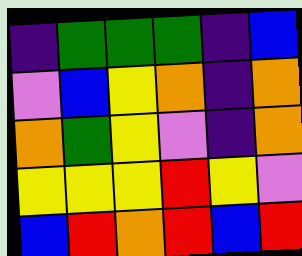[["indigo", "green", "green", "green", "indigo", "blue"], ["violet", "blue", "yellow", "orange", "indigo", "orange"], ["orange", "green", "yellow", "violet", "indigo", "orange"], ["yellow", "yellow", "yellow", "red", "yellow", "violet"], ["blue", "red", "orange", "red", "blue", "red"]]